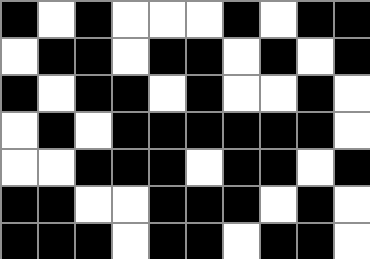[["black", "white", "black", "white", "white", "white", "black", "white", "black", "black"], ["white", "black", "black", "white", "black", "black", "white", "black", "white", "black"], ["black", "white", "black", "black", "white", "black", "white", "white", "black", "white"], ["white", "black", "white", "black", "black", "black", "black", "black", "black", "white"], ["white", "white", "black", "black", "black", "white", "black", "black", "white", "black"], ["black", "black", "white", "white", "black", "black", "black", "white", "black", "white"], ["black", "black", "black", "white", "black", "black", "white", "black", "black", "white"]]